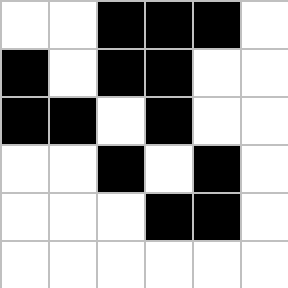[["white", "white", "black", "black", "black", "white"], ["black", "white", "black", "black", "white", "white"], ["black", "black", "white", "black", "white", "white"], ["white", "white", "black", "white", "black", "white"], ["white", "white", "white", "black", "black", "white"], ["white", "white", "white", "white", "white", "white"]]